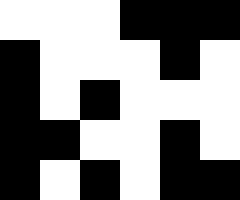[["white", "white", "white", "black", "black", "black"], ["black", "white", "white", "white", "black", "white"], ["black", "white", "black", "white", "white", "white"], ["black", "black", "white", "white", "black", "white"], ["black", "white", "black", "white", "black", "black"]]